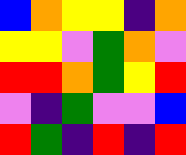[["blue", "orange", "yellow", "yellow", "indigo", "orange"], ["yellow", "yellow", "violet", "green", "orange", "violet"], ["red", "red", "orange", "green", "yellow", "red"], ["violet", "indigo", "green", "violet", "violet", "blue"], ["red", "green", "indigo", "red", "indigo", "red"]]